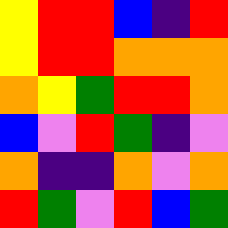[["yellow", "red", "red", "blue", "indigo", "red"], ["yellow", "red", "red", "orange", "orange", "orange"], ["orange", "yellow", "green", "red", "red", "orange"], ["blue", "violet", "red", "green", "indigo", "violet"], ["orange", "indigo", "indigo", "orange", "violet", "orange"], ["red", "green", "violet", "red", "blue", "green"]]